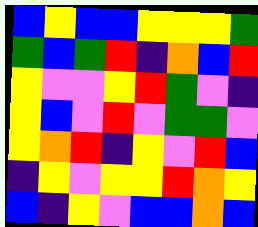[["blue", "yellow", "blue", "blue", "yellow", "yellow", "yellow", "green"], ["green", "blue", "green", "red", "indigo", "orange", "blue", "red"], ["yellow", "violet", "violet", "yellow", "red", "green", "violet", "indigo"], ["yellow", "blue", "violet", "red", "violet", "green", "green", "violet"], ["yellow", "orange", "red", "indigo", "yellow", "violet", "red", "blue"], ["indigo", "yellow", "violet", "yellow", "yellow", "red", "orange", "yellow"], ["blue", "indigo", "yellow", "violet", "blue", "blue", "orange", "blue"]]